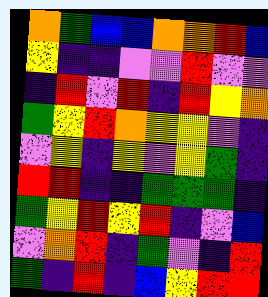[["orange", "green", "blue", "blue", "orange", "orange", "red", "blue"], ["yellow", "indigo", "indigo", "violet", "violet", "red", "violet", "violet"], ["indigo", "red", "violet", "red", "indigo", "red", "yellow", "orange"], ["green", "yellow", "red", "orange", "yellow", "yellow", "violet", "indigo"], ["violet", "yellow", "indigo", "yellow", "violet", "yellow", "green", "indigo"], ["red", "red", "indigo", "indigo", "green", "green", "green", "indigo"], ["green", "yellow", "red", "yellow", "red", "indigo", "violet", "blue"], ["violet", "orange", "red", "indigo", "green", "violet", "indigo", "red"], ["green", "indigo", "red", "indigo", "blue", "yellow", "red", "red"]]